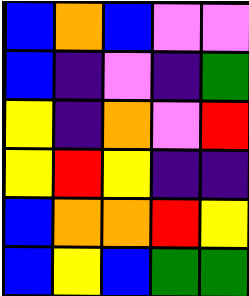[["blue", "orange", "blue", "violet", "violet"], ["blue", "indigo", "violet", "indigo", "green"], ["yellow", "indigo", "orange", "violet", "red"], ["yellow", "red", "yellow", "indigo", "indigo"], ["blue", "orange", "orange", "red", "yellow"], ["blue", "yellow", "blue", "green", "green"]]